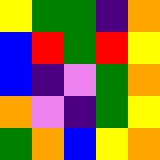[["yellow", "green", "green", "indigo", "orange"], ["blue", "red", "green", "red", "yellow"], ["blue", "indigo", "violet", "green", "orange"], ["orange", "violet", "indigo", "green", "yellow"], ["green", "orange", "blue", "yellow", "orange"]]